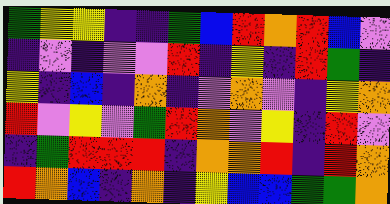[["green", "yellow", "yellow", "indigo", "indigo", "green", "blue", "red", "orange", "red", "blue", "violet"], ["indigo", "violet", "indigo", "violet", "violet", "red", "indigo", "yellow", "indigo", "red", "green", "indigo"], ["yellow", "indigo", "blue", "indigo", "orange", "indigo", "violet", "orange", "violet", "indigo", "yellow", "orange"], ["red", "violet", "yellow", "violet", "green", "red", "orange", "violet", "yellow", "indigo", "red", "violet"], ["indigo", "green", "red", "red", "red", "indigo", "orange", "orange", "red", "indigo", "red", "orange"], ["red", "orange", "blue", "indigo", "orange", "indigo", "yellow", "blue", "blue", "green", "green", "orange"]]